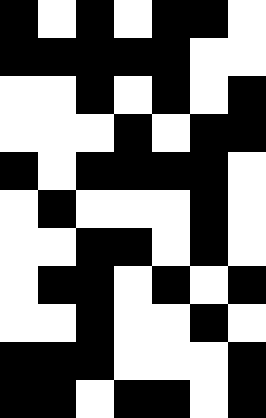[["black", "white", "black", "white", "black", "black", "white"], ["black", "black", "black", "black", "black", "white", "white"], ["white", "white", "black", "white", "black", "white", "black"], ["white", "white", "white", "black", "white", "black", "black"], ["black", "white", "black", "black", "black", "black", "white"], ["white", "black", "white", "white", "white", "black", "white"], ["white", "white", "black", "black", "white", "black", "white"], ["white", "black", "black", "white", "black", "white", "black"], ["white", "white", "black", "white", "white", "black", "white"], ["black", "black", "black", "white", "white", "white", "black"], ["black", "black", "white", "black", "black", "white", "black"]]